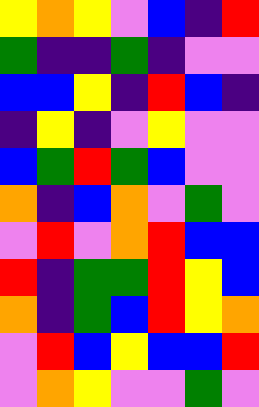[["yellow", "orange", "yellow", "violet", "blue", "indigo", "red"], ["green", "indigo", "indigo", "green", "indigo", "violet", "violet"], ["blue", "blue", "yellow", "indigo", "red", "blue", "indigo"], ["indigo", "yellow", "indigo", "violet", "yellow", "violet", "violet"], ["blue", "green", "red", "green", "blue", "violet", "violet"], ["orange", "indigo", "blue", "orange", "violet", "green", "violet"], ["violet", "red", "violet", "orange", "red", "blue", "blue"], ["red", "indigo", "green", "green", "red", "yellow", "blue"], ["orange", "indigo", "green", "blue", "red", "yellow", "orange"], ["violet", "red", "blue", "yellow", "blue", "blue", "red"], ["violet", "orange", "yellow", "violet", "violet", "green", "violet"]]